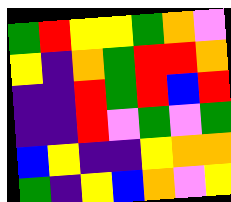[["green", "red", "yellow", "yellow", "green", "orange", "violet"], ["yellow", "indigo", "orange", "green", "red", "red", "orange"], ["indigo", "indigo", "red", "green", "red", "blue", "red"], ["indigo", "indigo", "red", "violet", "green", "violet", "green"], ["blue", "yellow", "indigo", "indigo", "yellow", "orange", "orange"], ["green", "indigo", "yellow", "blue", "orange", "violet", "yellow"]]